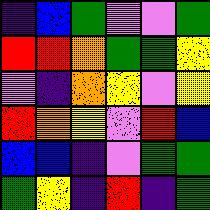[["indigo", "blue", "green", "violet", "violet", "green"], ["red", "red", "orange", "green", "green", "yellow"], ["violet", "indigo", "orange", "yellow", "violet", "yellow"], ["red", "orange", "yellow", "violet", "red", "blue"], ["blue", "blue", "indigo", "violet", "green", "green"], ["green", "yellow", "indigo", "red", "indigo", "green"]]